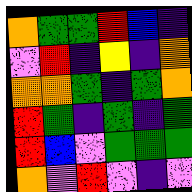[["orange", "green", "green", "red", "blue", "indigo"], ["violet", "red", "indigo", "yellow", "indigo", "orange"], ["orange", "orange", "green", "indigo", "green", "orange"], ["red", "green", "indigo", "green", "indigo", "green"], ["red", "blue", "violet", "green", "green", "green"], ["orange", "violet", "red", "violet", "indigo", "violet"]]